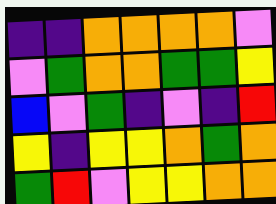[["indigo", "indigo", "orange", "orange", "orange", "orange", "violet"], ["violet", "green", "orange", "orange", "green", "green", "yellow"], ["blue", "violet", "green", "indigo", "violet", "indigo", "red"], ["yellow", "indigo", "yellow", "yellow", "orange", "green", "orange"], ["green", "red", "violet", "yellow", "yellow", "orange", "orange"]]